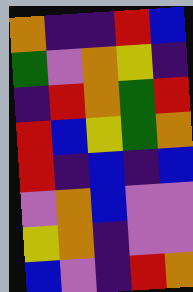[["orange", "indigo", "indigo", "red", "blue"], ["green", "violet", "orange", "yellow", "indigo"], ["indigo", "red", "orange", "green", "red"], ["red", "blue", "yellow", "green", "orange"], ["red", "indigo", "blue", "indigo", "blue"], ["violet", "orange", "blue", "violet", "violet"], ["yellow", "orange", "indigo", "violet", "violet"], ["blue", "violet", "indigo", "red", "orange"]]